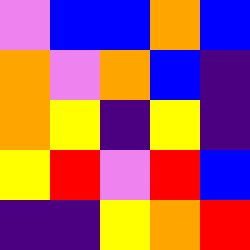[["violet", "blue", "blue", "orange", "blue"], ["orange", "violet", "orange", "blue", "indigo"], ["orange", "yellow", "indigo", "yellow", "indigo"], ["yellow", "red", "violet", "red", "blue"], ["indigo", "indigo", "yellow", "orange", "red"]]